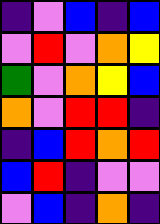[["indigo", "violet", "blue", "indigo", "blue"], ["violet", "red", "violet", "orange", "yellow"], ["green", "violet", "orange", "yellow", "blue"], ["orange", "violet", "red", "red", "indigo"], ["indigo", "blue", "red", "orange", "red"], ["blue", "red", "indigo", "violet", "violet"], ["violet", "blue", "indigo", "orange", "indigo"]]